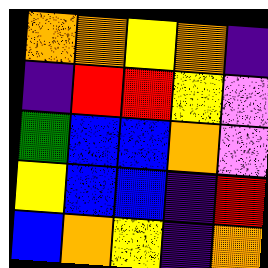[["orange", "orange", "yellow", "orange", "indigo"], ["indigo", "red", "red", "yellow", "violet"], ["green", "blue", "blue", "orange", "violet"], ["yellow", "blue", "blue", "indigo", "red"], ["blue", "orange", "yellow", "indigo", "orange"]]